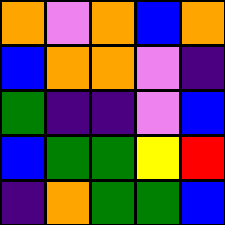[["orange", "violet", "orange", "blue", "orange"], ["blue", "orange", "orange", "violet", "indigo"], ["green", "indigo", "indigo", "violet", "blue"], ["blue", "green", "green", "yellow", "red"], ["indigo", "orange", "green", "green", "blue"]]